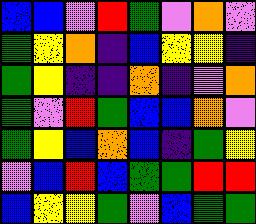[["blue", "blue", "violet", "red", "green", "violet", "orange", "violet"], ["green", "yellow", "orange", "indigo", "blue", "yellow", "yellow", "indigo"], ["green", "yellow", "indigo", "indigo", "orange", "indigo", "violet", "orange"], ["green", "violet", "red", "green", "blue", "blue", "orange", "violet"], ["green", "yellow", "blue", "orange", "blue", "indigo", "green", "yellow"], ["violet", "blue", "red", "blue", "green", "green", "red", "red"], ["blue", "yellow", "yellow", "green", "violet", "blue", "green", "green"]]